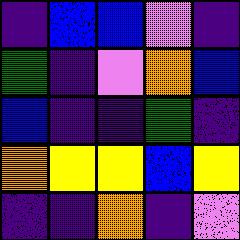[["indigo", "blue", "blue", "violet", "indigo"], ["green", "indigo", "violet", "orange", "blue"], ["blue", "indigo", "indigo", "green", "indigo"], ["orange", "yellow", "yellow", "blue", "yellow"], ["indigo", "indigo", "orange", "indigo", "violet"]]